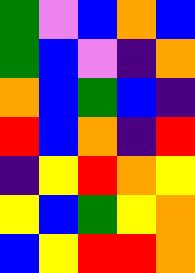[["green", "violet", "blue", "orange", "blue"], ["green", "blue", "violet", "indigo", "orange"], ["orange", "blue", "green", "blue", "indigo"], ["red", "blue", "orange", "indigo", "red"], ["indigo", "yellow", "red", "orange", "yellow"], ["yellow", "blue", "green", "yellow", "orange"], ["blue", "yellow", "red", "red", "orange"]]